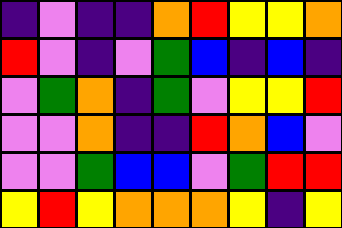[["indigo", "violet", "indigo", "indigo", "orange", "red", "yellow", "yellow", "orange"], ["red", "violet", "indigo", "violet", "green", "blue", "indigo", "blue", "indigo"], ["violet", "green", "orange", "indigo", "green", "violet", "yellow", "yellow", "red"], ["violet", "violet", "orange", "indigo", "indigo", "red", "orange", "blue", "violet"], ["violet", "violet", "green", "blue", "blue", "violet", "green", "red", "red"], ["yellow", "red", "yellow", "orange", "orange", "orange", "yellow", "indigo", "yellow"]]